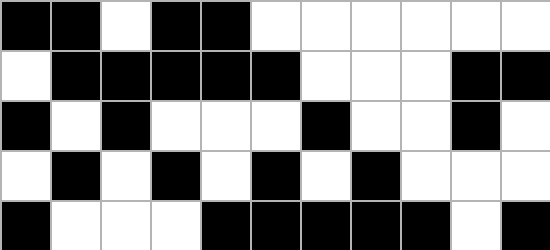[["black", "black", "white", "black", "black", "white", "white", "white", "white", "white", "white"], ["white", "black", "black", "black", "black", "black", "white", "white", "white", "black", "black"], ["black", "white", "black", "white", "white", "white", "black", "white", "white", "black", "white"], ["white", "black", "white", "black", "white", "black", "white", "black", "white", "white", "white"], ["black", "white", "white", "white", "black", "black", "black", "black", "black", "white", "black"]]